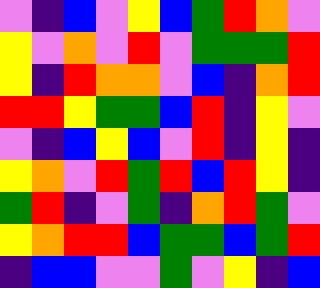[["violet", "indigo", "blue", "violet", "yellow", "blue", "green", "red", "orange", "violet"], ["yellow", "violet", "orange", "violet", "red", "violet", "green", "green", "green", "red"], ["yellow", "indigo", "red", "orange", "orange", "violet", "blue", "indigo", "orange", "red"], ["red", "red", "yellow", "green", "green", "blue", "red", "indigo", "yellow", "violet"], ["violet", "indigo", "blue", "yellow", "blue", "violet", "red", "indigo", "yellow", "indigo"], ["yellow", "orange", "violet", "red", "green", "red", "blue", "red", "yellow", "indigo"], ["green", "red", "indigo", "violet", "green", "indigo", "orange", "red", "green", "violet"], ["yellow", "orange", "red", "red", "blue", "green", "green", "blue", "green", "red"], ["indigo", "blue", "blue", "violet", "violet", "green", "violet", "yellow", "indigo", "blue"]]